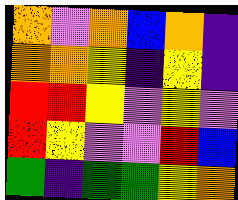[["orange", "violet", "orange", "blue", "orange", "indigo"], ["orange", "orange", "yellow", "indigo", "yellow", "indigo"], ["red", "red", "yellow", "violet", "yellow", "violet"], ["red", "yellow", "violet", "violet", "red", "blue"], ["green", "indigo", "green", "green", "yellow", "orange"]]